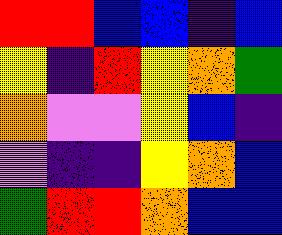[["red", "red", "blue", "blue", "indigo", "blue"], ["yellow", "indigo", "red", "yellow", "orange", "green"], ["orange", "violet", "violet", "yellow", "blue", "indigo"], ["violet", "indigo", "indigo", "yellow", "orange", "blue"], ["green", "red", "red", "orange", "blue", "blue"]]